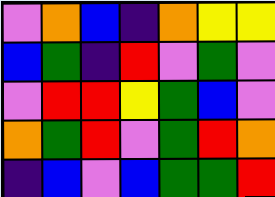[["violet", "orange", "blue", "indigo", "orange", "yellow", "yellow"], ["blue", "green", "indigo", "red", "violet", "green", "violet"], ["violet", "red", "red", "yellow", "green", "blue", "violet"], ["orange", "green", "red", "violet", "green", "red", "orange"], ["indigo", "blue", "violet", "blue", "green", "green", "red"]]